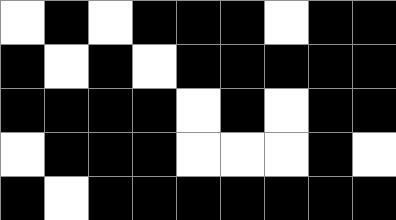[["white", "black", "white", "black", "black", "black", "white", "black", "black"], ["black", "white", "black", "white", "black", "black", "black", "black", "black"], ["black", "black", "black", "black", "white", "black", "white", "black", "black"], ["white", "black", "black", "black", "white", "white", "white", "black", "white"], ["black", "white", "black", "black", "black", "black", "black", "black", "black"]]